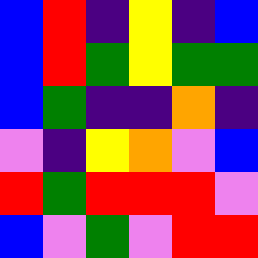[["blue", "red", "indigo", "yellow", "indigo", "blue"], ["blue", "red", "green", "yellow", "green", "green"], ["blue", "green", "indigo", "indigo", "orange", "indigo"], ["violet", "indigo", "yellow", "orange", "violet", "blue"], ["red", "green", "red", "red", "red", "violet"], ["blue", "violet", "green", "violet", "red", "red"]]